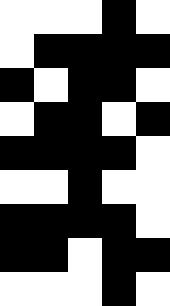[["white", "white", "white", "black", "white"], ["white", "black", "black", "black", "black"], ["black", "white", "black", "black", "white"], ["white", "black", "black", "white", "black"], ["black", "black", "black", "black", "white"], ["white", "white", "black", "white", "white"], ["black", "black", "black", "black", "white"], ["black", "black", "white", "black", "black"], ["white", "white", "white", "black", "white"]]